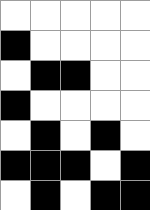[["white", "white", "white", "white", "white"], ["black", "white", "white", "white", "white"], ["white", "black", "black", "white", "white"], ["black", "white", "white", "white", "white"], ["white", "black", "white", "black", "white"], ["black", "black", "black", "white", "black"], ["white", "black", "white", "black", "black"]]